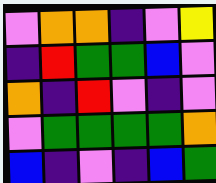[["violet", "orange", "orange", "indigo", "violet", "yellow"], ["indigo", "red", "green", "green", "blue", "violet"], ["orange", "indigo", "red", "violet", "indigo", "violet"], ["violet", "green", "green", "green", "green", "orange"], ["blue", "indigo", "violet", "indigo", "blue", "green"]]